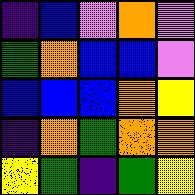[["indigo", "blue", "violet", "orange", "violet"], ["green", "orange", "blue", "blue", "violet"], ["blue", "blue", "blue", "orange", "yellow"], ["indigo", "orange", "green", "orange", "orange"], ["yellow", "green", "indigo", "green", "yellow"]]